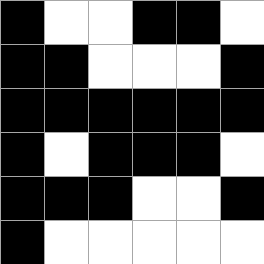[["black", "white", "white", "black", "black", "white"], ["black", "black", "white", "white", "white", "black"], ["black", "black", "black", "black", "black", "black"], ["black", "white", "black", "black", "black", "white"], ["black", "black", "black", "white", "white", "black"], ["black", "white", "white", "white", "white", "white"]]